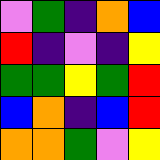[["violet", "green", "indigo", "orange", "blue"], ["red", "indigo", "violet", "indigo", "yellow"], ["green", "green", "yellow", "green", "red"], ["blue", "orange", "indigo", "blue", "red"], ["orange", "orange", "green", "violet", "yellow"]]